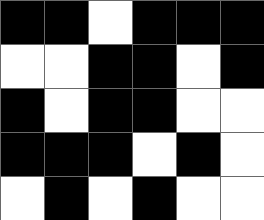[["black", "black", "white", "black", "black", "black"], ["white", "white", "black", "black", "white", "black"], ["black", "white", "black", "black", "white", "white"], ["black", "black", "black", "white", "black", "white"], ["white", "black", "white", "black", "white", "white"]]